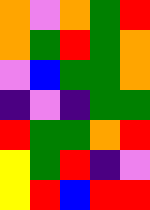[["orange", "violet", "orange", "green", "red"], ["orange", "green", "red", "green", "orange"], ["violet", "blue", "green", "green", "orange"], ["indigo", "violet", "indigo", "green", "green"], ["red", "green", "green", "orange", "red"], ["yellow", "green", "red", "indigo", "violet"], ["yellow", "red", "blue", "red", "red"]]